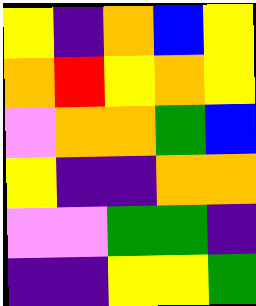[["yellow", "indigo", "orange", "blue", "yellow"], ["orange", "red", "yellow", "orange", "yellow"], ["violet", "orange", "orange", "green", "blue"], ["yellow", "indigo", "indigo", "orange", "orange"], ["violet", "violet", "green", "green", "indigo"], ["indigo", "indigo", "yellow", "yellow", "green"]]